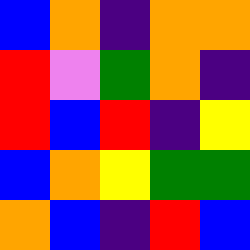[["blue", "orange", "indigo", "orange", "orange"], ["red", "violet", "green", "orange", "indigo"], ["red", "blue", "red", "indigo", "yellow"], ["blue", "orange", "yellow", "green", "green"], ["orange", "blue", "indigo", "red", "blue"]]